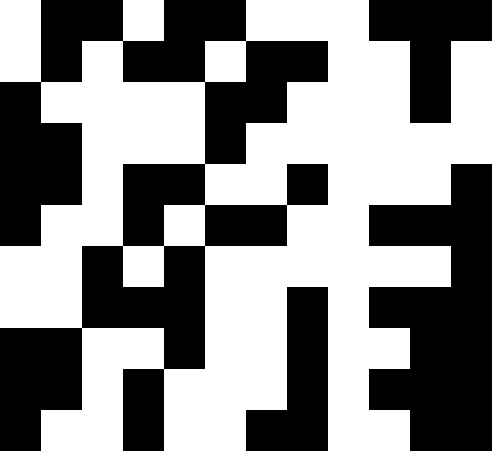[["white", "black", "black", "white", "black", "black", "white", "white", "white", "black", "black", "black"], ["white", "black", "white", "black", "black", "white", "black", "black", "white", "white", "black", "white"], ["black", "white", "white", "white", "white", "black", "black", "white", "white", "white", "black", "white"], ["black", "black", "white", "white", "white", "black", "white", "white", "white", "white", "white", "white"], ["black", "black", "white", "black", "black", "white", "white", "black", "white", "white", "white", "black"], ["black", "white", "white", "black", "white", "black", "black", "white", "white", "black", "black", "black"], ["white", "white", "black", "white", "black", "white", "white", "white", "white", "white", "white", "black"], ["white", "white", "black", "black", "black", "white", "white", "black", "white", "black", "black", "black"], ["black", "black", "white", "white", "black", "white", "white", "black", "white", "white", "black", "black"], ["black", "black", "white", "black", "white", "white", "white", "black", "white", "black", "black", "black"], ["black", "white", "white", "black", "white", "white", "black", "black", "white", "white", "black", "black"]]